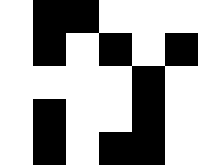[["white", "black", "black", "white", "white", "white"], ["white", "black", "white", "black", "white", "black"], ["white", "white", "white", "white", "black", "white"], ["white", "black", "white", "white", "black", "white"], ["white", "black", "white", "black", "black", "white"]]